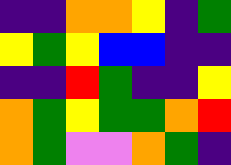[["indigo", "indigo", "orange", "orange", "yellow", "indigo", "green"], ["yellow", "green", "yellow", "blue", "blue", "indigo", "indigo"], ["indigo", "indigo", "red", "green", "indigo", "indigo", "yellow"], ["orange", "green", "yellow", "green", "green", "orange", "red"], ["orange", "green", "violet", "violet", "orange", "green", "indigo"]]